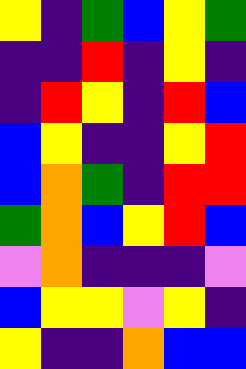[["yellow", "indigo", "green", "blue", "yellow", "green"], ["indigo", "indigo", "red", "indigo", "yellow", "indigo"], ["indigo", "red", "yellow", "indigo", "red", "blue"], ["blue", "yellow", "indigo", "indigo", "yellow", "red"], ["blue", "orange", "green", "indigo", "red", "red"], ["green", "orange", "blue", "yellow", "red", "blue"], ["violet", "orange", "indigo", "indigo", "indigo", "violet"], ["blue", "yellow", "yellow", "violet", "yellow", "indigo"], ["yellow", "indigo", "indigo", "orange", "blue", "blue"]]